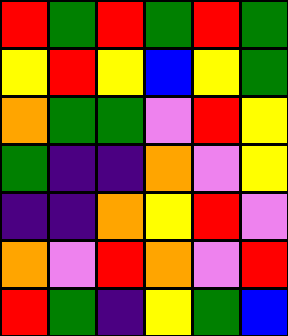[["red", "green", "red", "green", "red", "green"], ["yellow", "red", "yellow", "blue", "yellow", "green"], ["orange", "green", "green", "violet", "red", "yellow"], ["green", "indigo", "indigo", "orange", "violet", "yellow"], ["indigo", "indigo", "orange", "yellow", "red", "violet"], ["orange", "violet", "red", "orange", "violet", "red"], ["red", "green", "indigo", "yellow", "green", "blue"]]